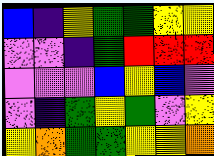[["blue", "indigo", "yellow", "green", "green", "yellow", "yellow"], ["violet", "violet", "indigo", "green", "red", "red", "red"], ["violet", "violet", "violet", "blue", "yellow", "blue", "violet"], ["violet", "indigo", "green", "yellow", "green", "violet", "yellow"], ["yellow", "orange", "green", "green", "yellow", "yellow", "orange"]]